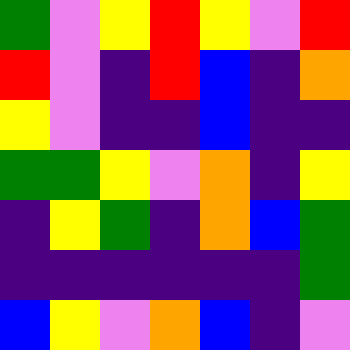[["green", "violet", "yellow", "red", "yellow", "violet", "red"], ["red", "violet", "indigo", "red", "blue", "indigo", "orange"], ["yellow", "violet", "indigo", "indigo", "blue", "indigo", "indigo"], ["green", "green", "yellow", "violet", "orange", "indigo", "yellow"], ["indigo", "yellow", "green", "indigo", "orange", "blue", "green"], ["indigo", "indigo", "indigo", "indigo", "indigo", "indigo", "green"], ["blue", "yellow", "violet", "orange", "blue", "indigo", "violet"]]